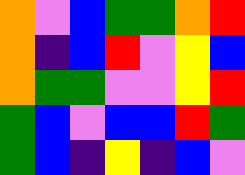[["orange", "violet", "blue", "green", "green", "orange", "red"], ["orange", "indigo", "blue", "red", "violet", "yellow", "blue"], ["orange", "green", "green", "violet", "violet", "yellow", "red"], ["green", "blue", "violet", "blue", "blue", "red", "green"], ["green", "blue", "indigo", "yellow", "indigo", "blue", "violet"]]